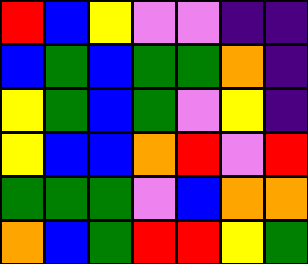[["red", "blue", "yellow", "violet", "violet", "indigo", "indigo"], ["blue", "green", "blue", "green", "green", "orange", "indigo"], ["yellow", "green", "blue", "green", "violet", "yellow", "indigo"], ["yellow", "blue", "blue", "orange", "red", "violet", "red"], ["green", "green", "green", "violet", "blue", "orange", "orange"], ["orange", "blue", "green", "red", "red", "yellow", "green"]]